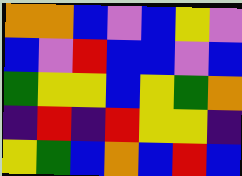[["orange", "orange", "blue", "violet", "blue", "yellow", "violet"], ["blue", "violet", "red", "blue", "blue", "violet", "blue"], ["green", "yellow", "yellow", "blue", "yellow", "green", "orange"], ["indigo", "red", "indigo", "red", "yellow", "yellow", "indigo"], ["yellow", "green", "blue", "orange", "blue", "red", "blue"]]